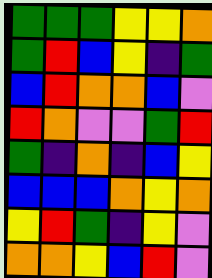[["green", "green", "green", "yellow", "yellow", "orange"], ["green", "red", "blue", "yellow", "indigo", "green"], ["blue", "red", "orange", "orange", "blue", "violet"], ["red", "orange", "violet", "violet", "green", "red"], ["green", "indigo", "orange", "indigo", "blue", "yellow"], ["blue", "blue", "blue", "orange", "yellow", "orange"], ["yellow", "red", "green", "indigo", "yellow", "violet"], ["orange", "orange", "yellow", "blue", "red", "violet"]]